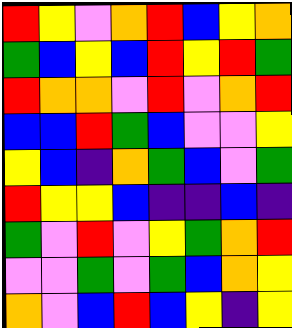[["red", "yellow", "violet", "orange", "red", "blue", "yellow", "orange"], ["green", "blue", "yellow", "blue", "red", "yellow", "red", "green"], ["red", "orange", "orange", "violet", "red", "violet", "orange", "red"], ["blue", "blue", "red", "green", "blue", "violet", "violet", "yellow"], ["yellow", "blue", "indigo", "orange", "green", "blue", "violet", "green"], ["red", "yellow", "yellow", "blue", "indigo", "indigo", "blue", "indigo"], ["green", "violet", "red", "violet", "yellow", "green", "orange", "red"], ["violet", "violet", "green", "violet", "green", "blue", "orange", "yellow"], ["orange", "violet", "blue", "red", "blue", "yellow", "indigo", "yellow"]]